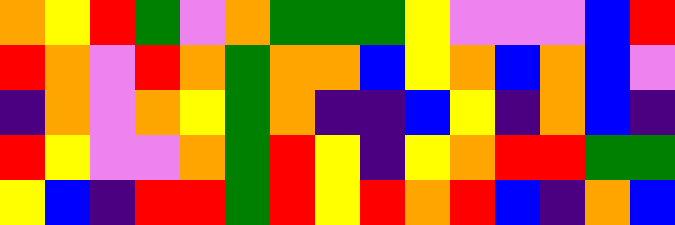[["orange", "yellow", "red", "green", "violet", "orange", "green", "green", "green", "yellow", "violet", "violet", "violet", "blue", "red"], ["red", "orange", "violet", "red", "orange", "green", "orange", "orange", "blue", "yellow", "orange", "blue", "orange", "blue", "violet"], ["indigo", "orange", "violet", "orange", "yellow", "green", "orange", "indigo", "indigo", "blue", "yellow", "indigo", "orange", "blue", "indigo"], ["red", "yellow", "violet", "violet", "orange", "green", "red", "yellow", "indigo", "yellow", "orange", "red", "red", "green", "green"], ["yellow", "blue", "indigo", "red", "red", "green", "red", "yellow", "red", "orange", "red", "blue", "indigo", "orange", "blue"]]